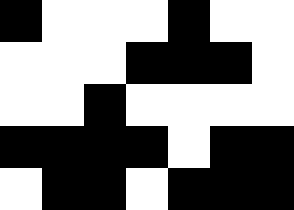[["black", "white", "white", "white", "black", "white", "white"], ["white", "white", "white", "black", "black", "black", "white"], ["white", "white", "black", "white", "white", "white", "white"], ["black", "black", "black", "black", "white", "black", "black"], ["white", "black", "black", "white", "black", "black", "black"]]